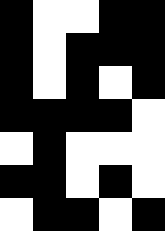[["black", "white", "white", "black", "black"], ["black", "white", "black", "black", "black"], ["black", "white", "black", "white", "black"], ["black", "black", "black", "black", "white"], ["white", "black", "white", "white", "white"], ["black", "black", "white", "black", "white"], ["white", "black", "black", "white", "black"]]